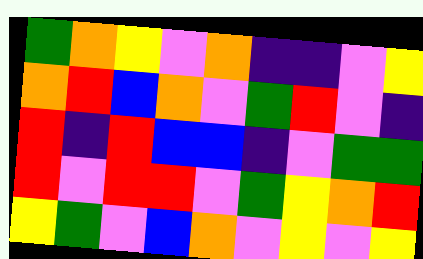[["green", "orange", "yellow", "violet", "orange", "indigo", "indigo", "violet", "yellow"], ["orange", "red", "blue", "orange", "violet", "green", "red", "violet", "indigo"], ["red", "indigo", "red", "blue", "blue", "indigo", "violet", "green", "green"], ["red", "violet", "red", "red", "violet", "green", "yellow", "orange", "red"], ["yellow", "green", "violet", "blue", "orange", "violet", "yellow", "violet", "yellow"]]